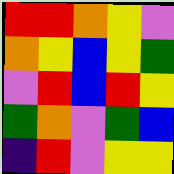[["red", "red", "orange", "yellow", "violet"], ["orange", "yellow", "blue", "yellow", "green"], ["violet", "red", "blue", "red", "yellow"], ["green", "orange", "violet", "green", "blue"], ["indigo", "red", "violet", "yellow", "yellow"]]